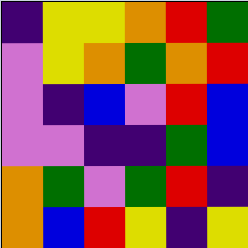[["indigo", "yellow", "yellow", "orange", "red", "green"], ["violet", "yellow", "orange", "green", "orange", "red"], ["violet", "indigo", "blue", "violet", "red", "blue"], ["violet", "violet", "indigo", "indigo", "green", "blue"], ["orange", "green", "violet", "green", "red", "indigo"], ["orange", "blue", "red", "yellow", "indigo", "yellow"]]